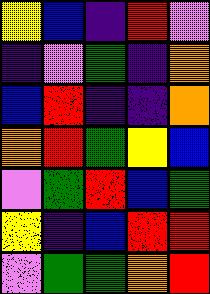[["yellow", "blue", "indigo", "red", "violet"], ["indigo", "violet", "green", "indigo", "orange"], ["blue", "red", "indigo", "indigo", "orange"], ["orange", "red", "green", "yellow", "blue"], ["violet", "green", "red", "blue", "green"], ["yellow", "indigo", "blue", "red", "red"], ["violet", "green", "green", "orange", "red"]]